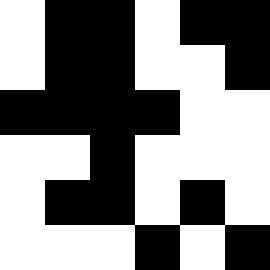[["white", "black", "black", "white", "black", "black"], ["white", "black", "black", "white", "white", "black"], ["black", "black", "black", "black", "white", "white"], ["white", "white", "black", "white", "white", "white"], ["white", "black", "black", "white", "black", "white"], ["white", "white", "white", "black", "white", "black"]]